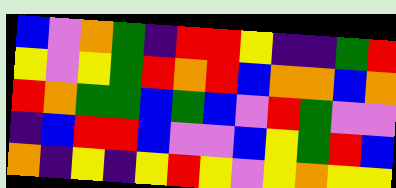[["blue", "violet", "orange", "green", "indigo", "red", "red", "yellow", "indigo", "indigo", "green", "red"], ["yellow", "violet", "yellow", "green", "red", "orange", "red", "blue", "orange", "orange", "blue", "orange"], ["red", "orange", "green", "green", "blue", "green", "blue", "violet", "red", "green", "violet", "violet"], ["indigo", "blue", "red", "red", "blue", "violet", "violet", "blue", "yellow", "green", "red", "blue"], ["orange", "indigo", "yellow", "indigo", "yellow", "red", "yellow", "violet", "yellow", "orange", "yellow", "yellow"]]